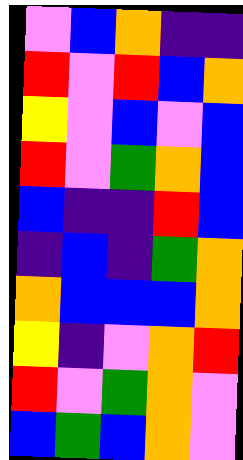[["violet", "blue", "orange", "indigo", "indigo"], ["red", "violet", "red", "blue", "orange"], ["yellow", "violet", "blue", "violet", "blue"], ["red", "violet", "green", "orange", "blue"], ["blue", "indigo", "indigo", "red", "blue"], ["indigo", "blue", "indigo", "green", "orange"], ["orange", "blue", "blue", "blue", "orange"], ["yellow", "indigo", "violet", "orange", "red"], ["red", "violet", "green", "orange", "violet"], ["blue", "green", "blue", "orange", "violet"]]